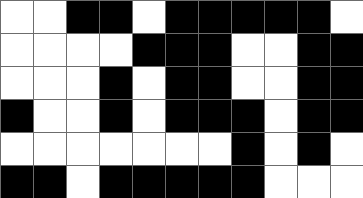[["white", "white", "black", "black", "white", "black", "black", "black", "black", "black", "white"], ["white", "white", "white", "white", "black", "black", "black", "white", "white", "black", "black"], ["white", "white", "white", "black", "white", "black", "black", "white", "white", "black", "black"], ["black", "white", "white", "black", "white", "black", "black", "black", "white", "black", "black"], ["white", "white", "white", "white", "white", "white", "white", "black", "white", "black", "white"], ["black", "black", "white", "black", "black", "black", "black", "black", "white", "white", "white"]]